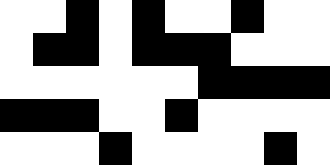[["white", "white", "black", "white", "black", "white", "white", "black", "white", "white"], ["white", "black", "black", "white", "black", "black", "black", "white", "white", "white"], ["white", "white", "white", "white", "white", "white", "black", "black", "black", "black"], ["black", "black", "black", "white", "white", "black", "white", "white", "white", "white"], ["white", "white", "white", "black", "white", "white", "white", "white", "black", "white"]]